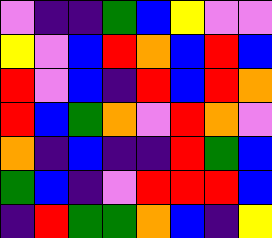[["violet", "indigo", "indigo", "green", "blue", "yellow", "violet", "violet"], ["yellow", "violet", "blue", "red", "orange", "blue", "red", "blue"], ["red", "violet", "blue", "indigo", "red", "blue", "red", "orange"], ["red", "blue", "green", "orange", "violet", "red", "orange", "violet"], ["orange", "indigo", "blue", "indigo", "indigo", "red", "green", "blue"], ["green", "blue", "indigo", "violet", "red", "red", "red", "blue"], ["indigo", "red", "green", "green", "orange", "blue", "indigo", "yellow"]]